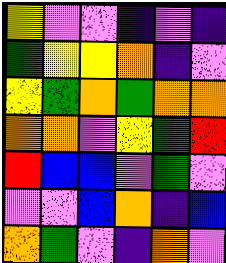[["yellow", "violet", "violet", "indigo", "violet", "indigo"], ["green", "yellow", "yellow", "orange", "indigo", "violet"], ["yellow", "green", "orange", "green", "orange", "orange"], ["orange", "orange", "violet", "yellow", "green", "red"], ["red", "blue", "blue", "violet", "green", "violet"], ["violet", "violet", "blue", "orange", "indigo", "blue"], ["orange", "green", "violet", "indigo", "orange", "violet"]]